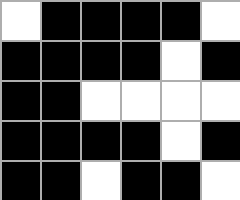[["white", "black", "black", "black", "black", "white"], ["black", "black", "black", "black", "white", "black"], ["black", "black", "white", "white", "white", "white"], ["black", "black", "black", "black", "white", "black"], ["black", "black", "white", "black", "black", "white"]]